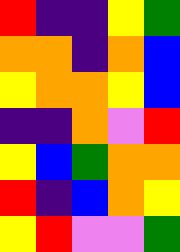[["red", "indigo", "indigo", "yellow", "green"], ["orange", "orange", "indigo", "orange", "blue"], ["yellow", "orange", "orange", "yellow", "blue"], ["indigo", "indigo", "orange", "violet", "red"], ["yellow", "blue", "green", "orange", "orange"], ["red", "indigo", "blue", "orange", "yellow"], ["yellow", "red", "violet", "violet", "green"]]